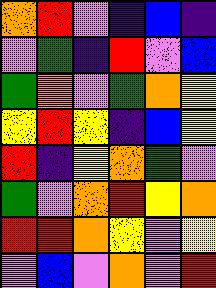[["orange", "red", "violet", "indigo", "blue", "indigo"], ["violet", "green", "indigo", "red", "violet", "blue"], ["green", "orange", "violet", "green", "orange", "yellow"], ["yellow", "red", "yellow", "indigo", "blue", "yellow"], ["red", "indigo", "yellow", "orange", "green", "violet"], ["green", "violet", "orange", "red", "yellow", "orange"], ["red", "red", "orange", "yellow", "violet", "yellow"], ["violet", "blue", "violet", "orange", "violet", "red"]]